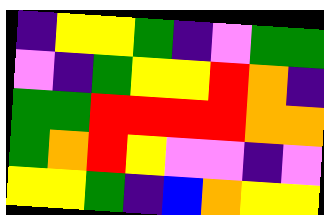[["indigo", "yellow", "yellow", "green", "indigo", "violet", "green", "green"], ["violet", "indigo", "green", "yellow", "yellow", "red", "orange", "indigo"], ["green", "green", "red", "red", "red", "red", "orange", "orange"], ["green", "orange", "red", "yellow", "violet", "violet", "indigo", "violet"], ["yellow", "yellow", "green", "indigo", "blue", "orange", "yellow", "yellow"]]